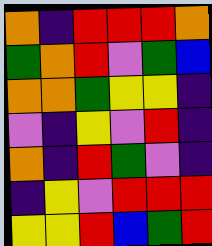[["orange", "indigo", "red", "red", "red", "orange"], ["green", "orange", "red", "violet", "green", "blue"], ["orange", "orange", "green", "yellow", "yellow", "indigo"], ["violet", "indigo", "yellow", "violet", "red", "indigo"], ["orange", "indigo", "red", "green", "violet", "indigo"], ["indigo", "yellow", "violet", "red", "red", "red"], ["yellow", "yellow", "red", "blue", "green", "red"]]